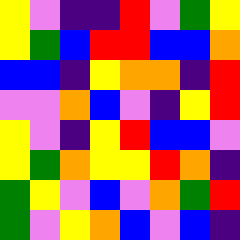[["yellow", "violet", "indigo", "indigo", "red", "violet", "green", "yellow"], ["yellow", "green", "blue", "red", "red", "blue", "blue", "orange"], ["blue", "blue", "indigo", "yellow", "orange", "orange", "indigo", "red"], ["violet", "violet", "orange", "blue", "violet", "indigo", "yellow", "red"], ["yellow", "violet", "indigo", "yellow", "red", "blue", "blue", "violet"], ["yellow", "green", "orange", "yellow", "yellow", "red", "orange", "indigo"], ["green", "yellow", "violet", "blue", "violet", "orange", "green", "red"], ["green", "violet", "yellow", "orange", "blue", "violet", "blue", "indigo"]]